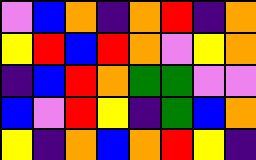[["violet", "blue", "orange", "indigo", "orange", "red", "indigo", "orange"], ["yellow", "red", "blue", "red", "orange", "violet", "yellow", "orange"], ["indigo", "blue", "red", "orange", "green", "green", "violet", "violet"], ["blue", "violet", "red", "yellow", "indigo", "green", "blue", "orange"], ["yellow", "indigo", "orange", "blue", "orange", "red", "yellow", "indigo"]]